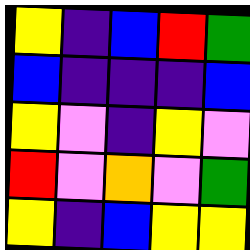[["yellow", "indigo", "blue", "red", "green"], ["blue", "indigo", "indigo", "indigo", "blue"], ["yellow", "violet", "indigo", "yellow", "violet"], ["red", "violet", "orange", "violet", "green"], ["yellow", "indigo", "blue", "yellow", "yellow"]]